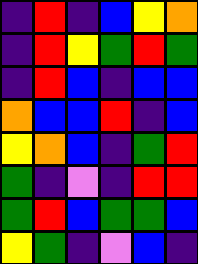[["indigo", "red", "indigo", "blue", "yellow", "orange"], ["indigo", "red", "yellow", "green", "red", "green"], ["indigo", "red", "blue", "indigo", "blue", "blue"], ["orange", "blue", "blue", "red", "indigo", "blue"], ["yellow", "orange", "blue", "indigo", "green", "red"], ["green", "indigo", "violet", "indigo", "red", "red"], ["green", "red", "blue", "green", "green", "blue"], ["yellow", "green", "indigo", "violet", "blue", "indigo"]]